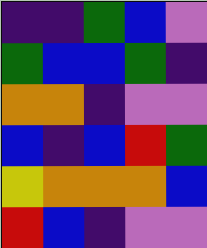[["indigo", "indigo", "green", "blue", "violet"], ["green", "blue", "blue", "green", "indigo"], ["orange", "orange", "indigo", "violet", "violet"], ["blue", "indigo", "blue", "red", "green"], ["yellow", "orange", "orange", "orange", "blue"], ["red", "blue", "indigo", "violet", "violet"]]